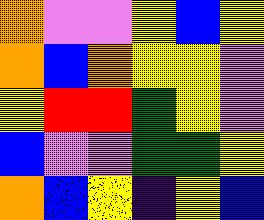[["orange", "violet", "violet", "yellow", "blue", "yellow"], ["orange", "blue", "orange", "yellow", "yellow", "violet"], ["yellow", "red", "red", "green", "yellow", "violet"], ["blue", "violet", "violet", "green", "green", "yellow"], ["orange", "blue", "yellow", "indigo", "yellow", "blue"]]